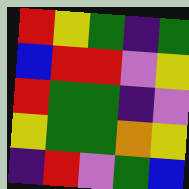[["red", "yellow", "green", "indigo", "green"], ["blue", "red", "red", "violet", "yellow"], ["red", "green", "green", "indigo", "violet"], ["yellow", "green", "green", "orange", "yellow"], ["indigo", "red", "violet", "green", "blue"]]